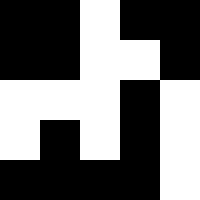[["black", "black", "white", "black", "black"], ["black", "black", "white", "white", "black"], ["white", "white", "white", "black", "white"], ["white", "black", "white", "black", "white"], ["black", "black", "black", "black", "white"]]